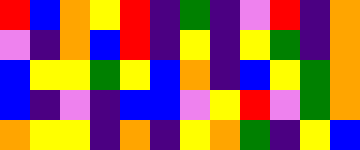[["red", "blue", "orange", "yellow", "red", "indigo", "green", "indigo", "violet", "red", "indigo", "orange"], ["violet", "indigo", "orange", "blue", "red", "indigo", "yellow", "indigo", "yellow", "green", "indigo", "orange"], ["blue", "yellow", "yellow", "green", "yellow", "blue", "orange", "indigo", "blue", "yellow", "green", "orange"], ["blue", "indigo", "violet", "indigo", "blue", "blue", "violet", "yellow", "red", "violet", "green", "orange"], ["orange", "yellow", "yellow", "indigo", "orange", "indigo", "yellow", "orange", "green", "indigo", "yellow", "blue"]]